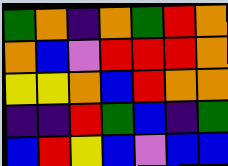[["green", "orange", "indigo", "orange", "green", "red", "orange"], ["orange", "blue", "violet", "red", "red", "red", "orange"], ["yellow", "yellow", "orange", "blue", "red", "orange", "orange"], ["indigo", "indigo", "red", "green", "blue", "indigo", "green"], ["blue", "red", "yellow", "blue", "violet", "blue", "blue"]]